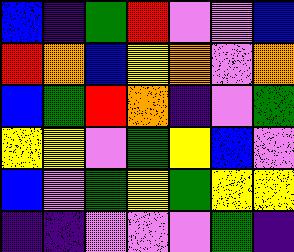[["blue", "indigo", "green", "red", "violet", "violet", "blue"], ["red", "orange", "blue", "yellow", "orange", "violet", "orange"], ["blue", "green", "red", "orange", "indigo", "violet", "green"], ["yellow", "yellow", "violet", "green", "yellow", "blue", "violet"], ["blue", "violet", "green", "yellow", "green", "yellow", "yellow"], ["indigo", "indigo", "violet", "violet", "violet", "green", "indigo"]]